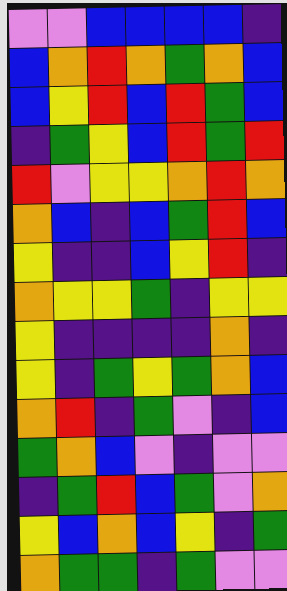[["violet", "violet", "blue", "blue", "blue", "blue", "indigo"], ["blue", "orange", "red", "orange", "green", "orange", "blue"], ["blue", "yellow", "red", "blue", "red", "green", "blue"], ["indigo", "green", "yellow", "blue", "red", "green", "red"], ["red", "violet", "yellow", "yellow", "orange", "red", "orange"], ["orange", "blue", "indigo", "blue", "green", "red", "blue"], ["yellow", "indigo", "indigo", "blue", "yellow", "red", "indigo"], ["orange", "yellow", "yellow", "green", "indigo", "yellow", "yellow"], ["yellow", "indigo", "indigo", "indigo", "indigo", "orange", "indigo"], ["yellow", "indigo", "green", "yellow", "green", "orange", "blue"], ["orange", "red", "indigo", "green", "violet", "indigo", "blue"], ["green", "orange", "blue", "violet", "indigo", "violet", "violet"], ["indigo", "green", "red", "blue", "green", "violet", "orange"], ["yellow", "blue", "orange", "blue", "yellow", "indigo", "green"], ["orange", "green", "green", "indigo", "green", "violet", "violet"]]